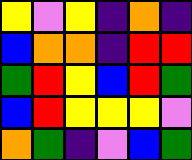[["yellow", "violet", "yellow", "indigo", "orange", "indigo"], ["blue", "orange", "orange", "indigo", "red", "red"], ["green", "red", "yellow", "blue", "red", "green"], ["blue", "red", "yellow", "yellow", "yellow", "violet"], ["orange", "green", "indigo", "violet", "blue", "green"]]